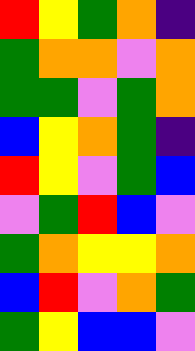[["red", "yellow", "green", "orange", "indigo"], ["green", "orange", "orange", "violet", "orange"], ["green", "green", "violet", "green", "orange"], ["blue", "yellow", "orange", "green", "indigo"], ["red", "yellow", "violet", "green", "blue"], ["violet", "green", "red", "blue", "violet"], ["green", "orange", "yellow", "yellow", "orange"], ["blue", "red", "violet", "orange", "green"], ["green", "yellow", "blue", "blue", "violet"]]